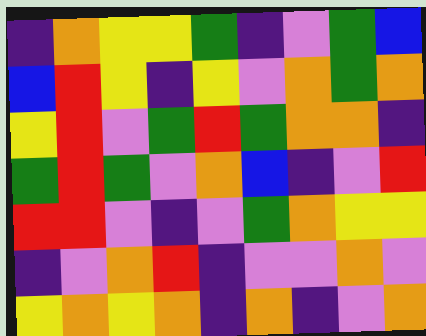[["indigo", "orange", "yellow", "yellow", "green", "indigo", "violet", "green", "blue"], ["blue", "red", "yellow", "indigo", "yellow", "violet", "orange", "green", "orange"], ["yellow", "red", "violet", "green", "red", "green", "orange", "orange", "indigo"], ["green", "red", "green", "violet", "orange", "blue", "indigo", "violet", "red"], ["red", "red", "violet", "indigo", "violet", "green", "orange", "yellow", "yellow"], ["indigo", "violet", "orange", "red", "indigo", "violet", "violet", "orange", "violet"], ["yellow", "orange", "yellow", "orange", "indigo", "orange", "indigo", "violet", "orange"]]